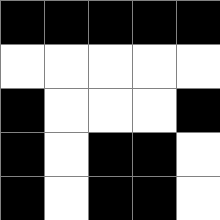[["black", "black", "black", "black", "black"], ["white", "white", "white", "white", "white"], ["black", "white", "white", "white", "black"], ["black", "white", "black", "black", "white"], ["black", "white", "black", "black", "white"]]